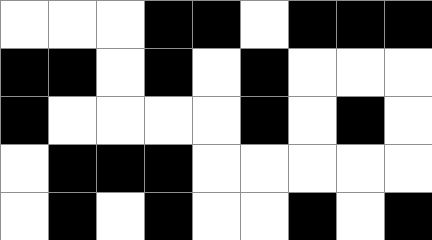[["white", "white", "white", "black", "black", "white", "black", "black", "black"], ["black", "black", "white", "black", "white", "black", "white", "white", "white"], ["black", "white", "white", "white", "white", "black", "white", "black", "white"], ["white", "black", "black", "black", "white", "white", "white", "white", "white"], ["white", "black", "white", "black", "white", "white", "black", "white", "black"]]